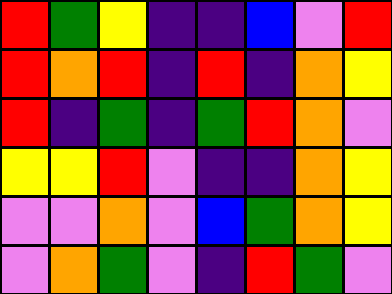[["red", "green", "yellow", "indigo", "indigo", "blue", "violet", "red"], ["red", "orange", "red", "indigo", "red", "indigo", "orange", "yellow"], ["red", "indigo", "green", "indigo", "green", "red", "orange", "violet"], ["yellow", "yellow", "red", "violet", "indigo", "indigo", "orange", "yellow"], ["violet", "violet", "orange", "violet", "blue", "green", "orange", "yellow"], ["violet", "orange", "green", "violet", "indigo", "red", "green", "violet"]]